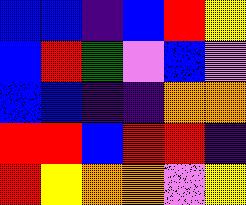[["blue", "blue", "indigo", "blue", "red", "yellow"], ["blue", "red", "green", "violet", "blue", "violet"], ["blue", "blue", "indigo", "indigo", "orange", "orange"], ["red", "red", "blue", "red", "red", "indigo"], ["red", "yellow", "orange", "orange", "violet", "yellow"]]